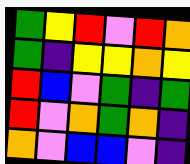[["green", "yellow", "red", "violet", "red", "orange"], ["green", "indigo", "yellow", "yellow", "orange", "yellow"], ["red", "blue", "violet", "green", "indigo", "green"], ["red", "violet", "orange", "green", "orange", "indigo"], ["orange", "violet", "blue", "blue", "violet", "indigo"]]